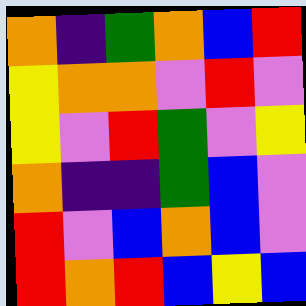[["orange", "indigo", "green", "orange", "blue", "red"], ["yellow", "orange", "orange", "violet", "red", "violet"], ["yellow", "violet", "red", "green", "violet", "yellow"], ["orange", "indigo", "indigo", "green", "blue", "violet"], ["red", "violet", "blue", "orange", "blue", "violet"], ["red", "orange", "red", "blue", "yellow", "blue"]]